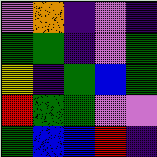[["violet", "orange", "indigo", "violet", "indigo"], ["green", "green", "indigo", "violet", "green"], ["yellow", "indigo", "green", "blue", "green"], ["red", "green", "green", "violet", "violet"], ["green", "blue", "blue", "red", "indigo"]]